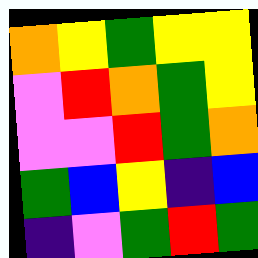[["orange", "yellow", "green", "yellow", "yellow"], ["violet", "red", "orange", "green", "yellow"], ["violet", "violet", "red", "green", "orange"], ["green", "blue", "yellow", "indigo", "blue"], ["indigo", "violet", "green", "red", "green"]]